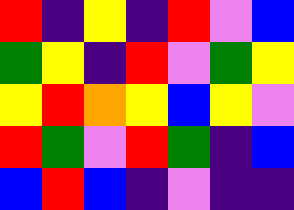[["red", "indigo", "yellow", "indigo", "red", "violet", "blue"], ["green", "yellow", "indigo", "red", "violet", "green", "yellow"], ["yellow", "red", "orange", "yellow", "blue", "yellow", "violet"], ["red", "green", "violet", "red", "green", "indigo", "blue"], ["blue", "red", "blue", "indigo", "violet", "indigo", "indigo"]]